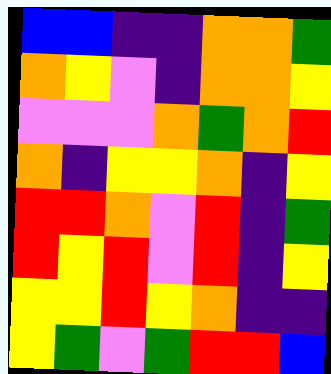[["blue", "blue", "indigo", "indigo", "orange", "orange", "green"], ["orange", "yellow", "violet", "indigo", "orange", "orange", "yellow"], ["violet", "violet", "violet", "orange", "green", "orange", "red"], ["orange", "indigo", "yellow", "yellow", "orange", "indigo", "yellow"], ["red", "red", "orange", "violet", "red", "indigo", "green"], ["red", "yellow", "red", "violet", "red", "indigo", "yellow"], ["yellow", "yellow", "red", "yellow", "orange", "indigo", "indigo"], ["yellow", "green", "violet", "green", "red", "red", "blue"]]